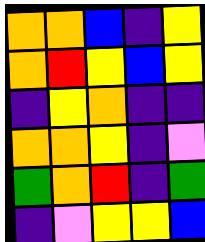[["orange", "orange", "blue", "indigo", "yellow"], ["orange", "red", "yellow", "blue", "yellow"], ["indigo", "yellow", "orange", "indigo", "indigo"], ["orange", "orange", "yellow", "indigo", "violet"], ["green", "orange", "red", "indigo", "green"], ["indigo", "violet", "yellow", "yellow", "blue"]]